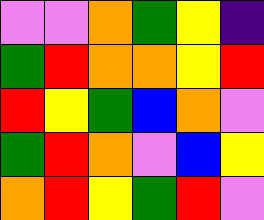[["violet", "violet", "orange", "green", "yellow", "indigo"], ["green", "red", "orange", "orange", "yellow", "red"], ["red", "yellow", "green", "blue", "orange", "violet"], ["green", "red", "orange", "violet", "blue", "yellow"], ["orange", "red", "yellow", "green", "red", "violet"]]